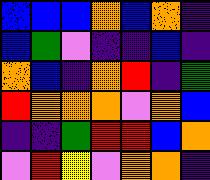[["blue", "blue", "blue", "orange", "blue", "orange", "indigo"], ["blue", "green", "violet", "indigo", "indigo", "blue", "indigo"], ["orange", "blue", "indigo", "orange", "red", "indigo", "green"], ["red", "orange", "orange", "orange", "violet", "orange", "blue"], ["indigo", "indigo", "green", "red", "red", "blue", "orange"], ["violet", "red", "yellow", "violet", "orange", "orange", "indigo"]]